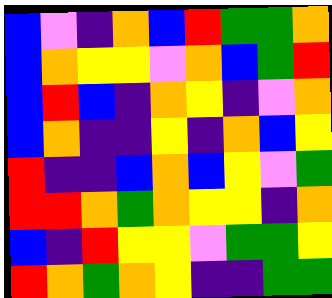[["blue", "violet", "indigo", "orange", "blue", "red", "green", "green", "orange"], ["blue", "orange", "yellow", "yellow", "violet", "orange", "blue", "green", "red"], ["blue", "red", "blue", "indigo", "orange", "yellow", "indigo", "violet", "orange"], ["blue", "orange", "indigo", "indigo", "yellow", "indigo", "orange", "blue", "yellow"], ["red", "indigo", "indigo", "blue", "orange", "blue", "yellow", "violet", "green"], ["red", "red", "orange", "green", "orange", "yellow", "yellow", "indigo", "orange"], ["blue", "indigo", "red", "yellow", "yellow", "violet", "green", "green", "yellow"], ["red", "orange", "green", "orange", "yellow", "indigo", "indigo", "green", "green"]]